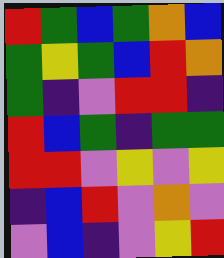[["red", "green", "blue", "green", "orange", "blue"], ["green", "yellow", "green", "blue", "red", "orange"], ["green", "indigo", "violet", "red", "red", "indigo"], ["red", "blue", "green", "indigo", "green", "green"], ["red", "red", "violet", "yellow", "violet", "yellow"], ["indigo", "blue", "red", "violet", "orange", "violet"], ["violet", "blue", "indigo", "violet", "yellow", "red"]]